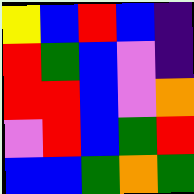[["yellow", "blue", "red", "blue", "indigo"], ["red", "green", "blue", "violet", "indigo"], ["red", "red", "blue", "violet", "orange"], ["violet", "red", "blue", "green", "red"], ["blue", "blue", "green", "orange", "green"]]